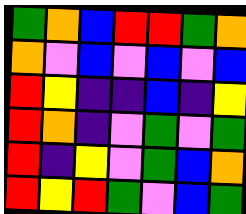[["green", "orange", "blue", "red", "red", "green", "orange"], ["orange", "violet", "blue", "violet", "blue", "violet", "blue"], ["red", "yellow", "indigo", "indigo", "blue", "indigo", "yellow"], ["red", "orange", "indigo", "violet", "green", "violet", "green"], ["red", "indigo", "yellow", "violet", "green", "blue", "orange"], ["red", "yellow", "red", "green", "violet", "blue", "green"]]